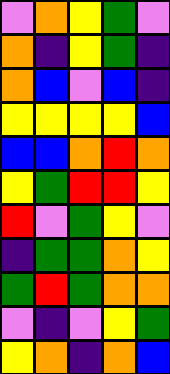[["violet", "orange", "yellow", "green", "violet"], ["orange", "indigo", "yellow", "green", "indigo"], ["orange", "blue", "violet", "blue", "indigo"], ["yellow", "yellow", "yellow", "yellow", "blue"], ["blue", "blue", "orange", "red", "orange"], ["yellow", "green", "red", "red", "yellow"], ["red", "violet", "green", "yellow", "violet"], ["indigo", "green", "green", "orange", "yellow"], ["green", "red", "green", "orange", "orange"], ["violet", "indigo", "violet", "yellow", "green"], ["yellow", "orange", "indigo", "orange", "blue"]]